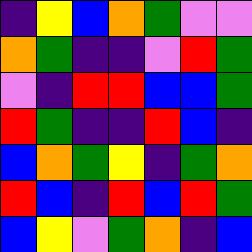[["indigo", "yellow", "blue", "orange", "green", "violet", "violet"], ["orange", "green", "indigo", "indigo", "violet", "red", "green"], ["violet", "indigo", "red", "red", "blue", "blue", "green"], ["red", "green", "indigo", "indigo", "red", "blue", "indigo"], ["blue", "orange", "green", "yellow", "indigo", "green", "orange"], ["red", "blue", "indigo", "red", "blue", "red", "green"], ["blue", "yellow", "violet", "green", "orange", "indigo", "blue"]]